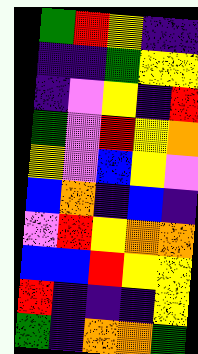[["green", "red", "yellow", "indigo", "indigo"], ["indigo", "indigo", "green", "yellow", "yellow"], ["indigo", "violet", "yellow", "indigo", "red"], ["green", "violet", "red", "yellow", "orange"], ["yellow", "violet", "blue", "yellow", "violet"], ["blue", "orange", "indigo", "blue", "indigo"], ["violet", "red", "yellow", "orange", "orange"], ["blue", "blue", "red", "yellow", "yellow"], ["red", "indigo", "indigo", "indigo", "yellow"], ["green", "indigo", "orange", "orange", "green"]]